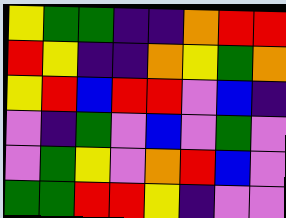[["yellow", "green", "green", "indigo", "indigo", "orange", "red", "red"], ["red", "yellow", "indigo", "indigo", "orange", "yellow", "green", "orange"], ["yellow", "red", "blue", "red", "red", "violet", "blue", "indigo"], ["violet", "indigo", "green", "violet", "blue", "violet", "green", "violet"], ["violet", "green", "yellow", "violet", "orange", "red", "blue", "violet"], ["green", "green", "red", "red", "yellow", "indigo", "violet", "violet"]]